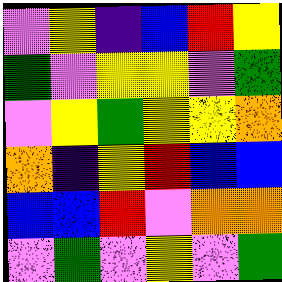[["violet", "yellow", "indigo", "blue", "red", "yellow"], ["green", "violet", "yellow", "yellow", "violet", "green"], ["violet", "yellow", "green", "yellow", "yellow", "orange"], ["orange", "indigo", "yellow", "red", "blue", "blue"], ["blue", "blue", "red", "violet", "orange", "orange"], ["violet", "green", "violet", "yellow", "violet", "green"]]